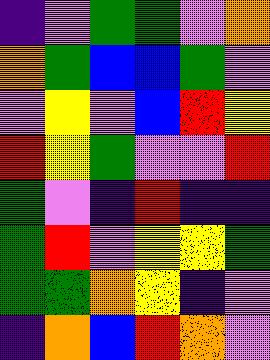[["indigo", "violet", "green", "green", "violet", "orange"], ["orange", "green", "blue", "blue", "green", "violet"], ["violet", "yellow", "violet", "blue", "red", "yellow"], ["red", "yellow", "green", "violet", "violet", "red"], ["green", "violet", "indigo", "red", "indigo", "indigo"], ["green", "red", "violet", "yellow", "yellow", "green"], ["green", "green", "orange", "yellow", "indigo", "violet"], ["indigo", "orange", "blue", "red", "orange", "violet"]]